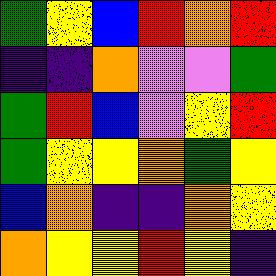[["green", "yellow", "blue", "red", "orange", "red"], ["indigo", "indigo", "orange", "violet", "violet", "green"], ["green", "red", "blue", "violet", "yellow", "red"], ["green", "yellow", "yellow", "orange", "green", "yellow"], ["blue", "orange", "indigo", "indigo", "orange", "yellow"], ["orange", "yellow", "yellow", "red", "yellow", "indigo"]]